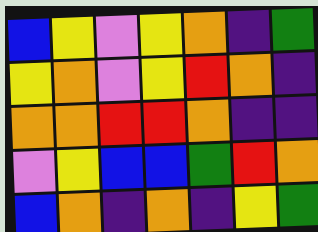[["blue", "yellow", "violet", "yellow", "orange", "indigo", "green"], ["yellow", "orange", "violet", "yellow", "red", "orange", "indigo"], ["orange", "orange", "red", "red", "orange", "indigo", "indigo"], ["violet", "yellow", "blue", "blue", "green", "red", "orange"], ["blue", "orange", "indigo", "orange", "indigo", "yellow", "green"]]